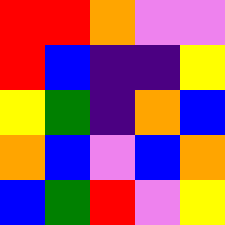[["red", "red", "orange", "violet", "violet"], ["red", "blue", "indigo", "indigo", "yellow"], ["yellow", "green", "indigo", "orange", "blue"], ["orange", "blue", "violet", "blue", "orange"], ["blue", "green", "red", "violet", "yellow"]]